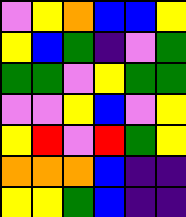[["violet", "yellow", "orange", "blue", "blue", "yellow"], ["yellow", "blue", "green", "indigo", "violet", "green"], ["green", "green", "violet", "yellow", "green", "green"], ["violet", "violet", "yellow", "blue", "violet", "yellow"], ["yellow", "red", "violet", "red", "green", "yellow"], ["orange", "orange", "orange", "blue", "indigo", "indigo"], ["yellow", "yellow", "green", "blue", "indigo", "indigo"]]